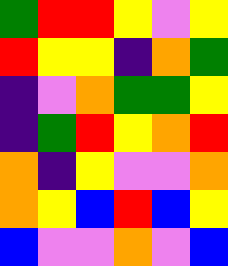[["green", "red", "red", "yellow", "violet", "yellow"], ["red", "yellow", "yellow", "indigo", "orange", "green"], ["indigo", "violet", "orange", "green", "green", "yellow"], ["indigo", "green", "red", "yellow", "orange", "red"], ["orange", "indigo", "yellow", "violet", "violet", "orange"], ["orange", "yellow", "blue", "red", "blue", "yellow"], ["blue", "violet", "violet", "orange", "violet", "blue"]]